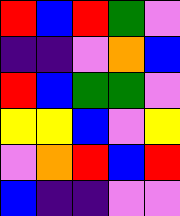[["red", "blue", "red", "green", "violet"], ["indigo", "indigo", "violet", "orange", "blue"], ["red", "blue", "green", "green", "violet"], ["yellow", "yellow", "blue", "violet", "yellow"], ["violet", "orange", "red", "blue", "red"], ["blue", "indigo", "indigo", "violet", "violet"]]